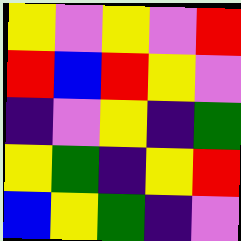[["yellow", "violet", "yellow", "violet", "red"], ["red", "blue", "red", "yellow", "violet"], ["indigo", "violet", "yellow", "indigo", "green"], ["yellow", "green", "indigo", "yellow", "red"], ["blue", "yellow", "green", "indigo", "violet"]]